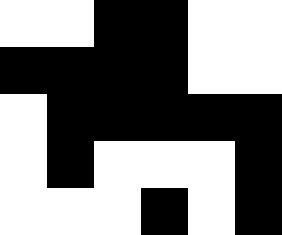[["white", "white", "black", "black", "white", "white"], ["black", "black", "black", "black", "white", "white"], ["white", "black", "black", "black", "black", "black"], ["white", "black", "white", "white", "white", "black"], ["white", "white", "white", "black", "white", "black"]]